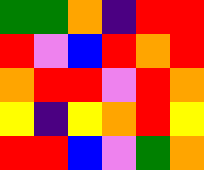[["green", "green", "orange", "indigo", "red", "red"], ["red", "violet", "blue", "red", "orange", "red"], ["orange", "red", "red", "violet", "red", "orange"], ["yellow", "indigo", "yellow", "orange", "red", "yellow"], ["red", "red", "blue", "violet", "green", "orange"]]